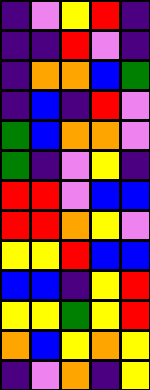[["indigo", "violet", "yellow", "red", "indigo"], ["indigo", "indigo", "red", "violet", "indigo"], ["indigo", "orange", "orange", "blue", "green"], ["indigo", "blue", "indigo", "red", "violet"], ["green", "blue", "orange", "orange", "violet"], ["green", "indigo", "violet", "yellow", "indigo"], ["red", "red", "violet", "blue", "blue"], ["red", "red", "orange", "yellow", "violet"], ["yellow", "yellow", "red", "blue", "blue"], ["blue", "blue", "indigo", "yellow", "red"], ["yellow", "yellow", "green", "yellow", "red"], ["orange", "blue", "yellow", "orange", "yellow"], ["indigo", "violet", "orange", "indigo", "yellow"]]